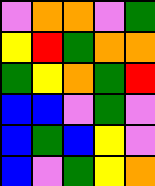[["violet", "orange", "orange", "violet", "green"], ["yellow", "red", "green", "orange", "orange"], ["green", "yellow", "orange", "green", "red"], ["blue", "blue", "violet", "green", "violet"], ["blue", "green", "blue", "yellow", "violet"], ["blue", "violet", "green", "yellow", "orange"]]